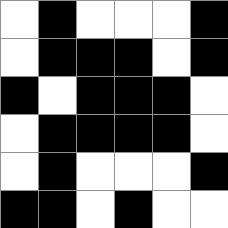[["white", "black", "white", "white", "white", "black"], ["white", "black", "black", "black", "white", "black"], ["black", "white", "black", "black", "black", "white"], ["white", "black", "black", "black", "black", "white"], ["white", "black", "white", "white", "white", "black"], ["black", "black", "white", "black", "white", "white"]]